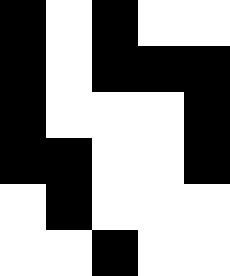[["black", "white", "black", "white", "white"], ["black", "white", "black", "black", "black"], ["black", "white", "white", "white", "black"], ["black", "black", "white", "white", "black"], ["white", "black", "white", "white", "white"], ["white", "white", "black", "white", "white"]]